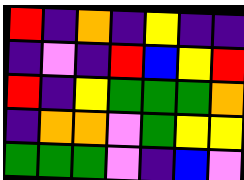[["red", "indigo", "orange", "indigo", "yellow", "indigo", "indigo"], ["indigo", "violet", "indigo", "red", "blue", "yellow", "red"], ["red", "indigo", "yellow", "green", "green", "green", "orange"], ["indigo", "orange", "orange", "violet", "green", "yellow", "yellow"], ["green", "green", "green", "violet", "indigo", "blue", "violet"]]